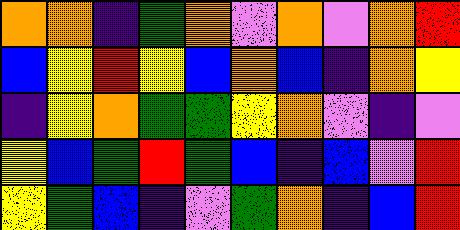[["orange", "orange", "indigo", "green", "orange", "violet", "orange", "violet", "orange", "red"], ["blue", "yellow", "red", "yellow", "blue", "orange", "blue", "indigo", "orange", "yellow"], ["indigo", "yellow", "orange", "green", "green", "yellow", "orange", "violet", "indigo", "violet"], ["yellow", "blue", "green", "red", "green", "blue", "indigo", "blue", "violet", "red"], ["yellow", "green", "blue", "indigo", "violet", "green", "orange", "indigo", "blue", "red"]]